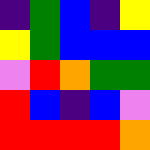[["indigo", "green", "blue", "indigo", "yellow"], ["yellow", "green", "blue", "blue", "blue"], ["violet", "red", "orange", "green", "green"], ["red", "blue", "indigo", "blue", "violet"], ["red", "red", "red", "red", "orange"]]